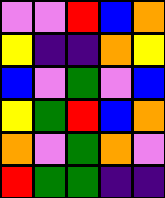[["violet", "violet", "red", "blue", "orange"], ["yellow", "indigo", "indigo", "orange", "yellow"], ["blue", "violet", "green", "violet", "blue"], ["yellow", "green", "red", "blue", "orange"], ["orange", "violet", "green", "orange", "violet"], ["red", "green", "green", "indigo", "indigo"]]